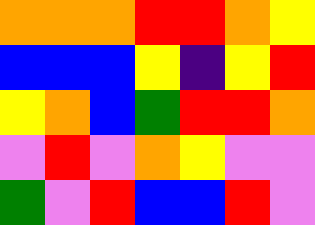[["orange", "orange", "orange", "red", "red", "orange", "yellow"], ["blue", "blue", "blue", "yellow", "indigo", "yellow", "red"], ["yellow", "orange", "blue", "green", "red", "red", "orange"], ["violet", "red", "violet", "orange", "yellow", "violet", "violet"], ["green", "violet", "red", "blue", "blue", "red", "violet"]]